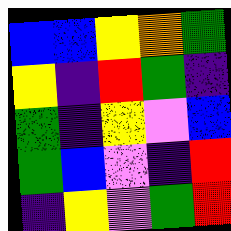[["blue", "blue", "yellow", "orange", "green"], ["yellow", "indigo", "red", "green", "indigo"], ["green", "indigo", "yellow", "violet", "blue"], ["green", "blue", "violet", "indigo", "red"], ["indigo", "yellow", "violet", "green", "red"]]